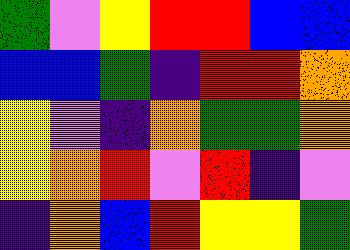[["green", "violet", "yellow", "red", "red", "blue", "blue"], ["blue", "blue", "green", "indigo", "red", "red", "orange"], ["yellow", "violet", "indigo", "orange", "green", "green", "orange"], ["yellow", "orange", "red", "violet", "red", "indigo", "violet"], ["indigo", "orange", "blue", "red", "yellow", "yellow", "green"]]